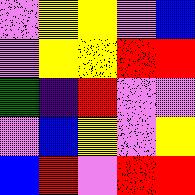[["violet", "yellow", "yellow", "violet", "blue"], ["violet", "yellow", "yellow", "red", "red"], ["green", "indigo", "red", "violet", "violet"], ["violet", "blue", "yellow", "violet", "yellow"], ["blue", "red", "violet", "red", "red"]]